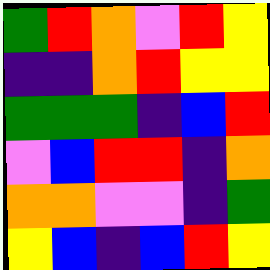[["green", "red", "orange", "violet", "red", "yellow"], ["indigo", "indigo", "orange", "red", "yellow", "yellow"], ["green", "green", "green", "indigo", "blue", "red"], ["violet", "blue", "red", "red", "indigo", "orange"], ["orange", "orange", "violet", "violet", "indigo", "green"], ["yellow", "blue", "indigo", "blue", "red", "yellow"]]